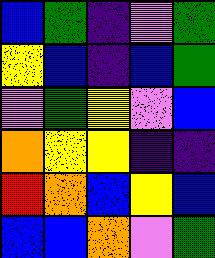[["blue", "green", "indigo", "violet", "green"], ["yellow", "blue", "indigo", "blue", "green"], ["violet", "green", "yellow", "violet", "blue"], ["orange", "yellow", "yellow", "indigo", "indigo"], ["red", "orange", "blue", "yellow", "blue"], ["blue", "blue", "orange", "violet", "green"]]